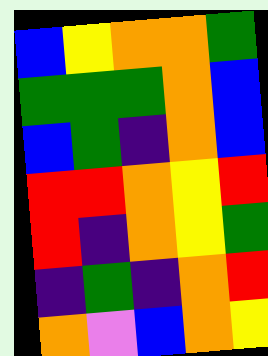[["blue", "yellow", "orange", "orange", "green"], ["green", "green", "green", "orange", "blue"], ["blue", "green", "indigo", "orange", "blue"], ["red", "red", "orange", "yellow", "red"], ["red", "indigo", "orange", "yellow", "green"], ["indigo", "green", "indigo", "orange", "red"], ["orange", "violet", "blue", "orange", "yellow"]]